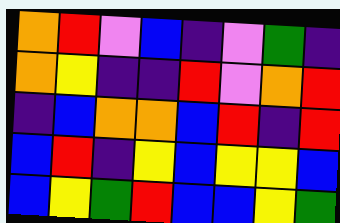[["orange", "red", "violet", "blue", "indigo", "violet", "green", "indigo"], ["orange", "yellow", "indigo", "indigo", "red", "violet", "orange", "red"], ["indigo", "blue", "orange", "orange", "blue", "red", "indigo", "red"], ["blue", "red", "indigo", "yellow", "blue", "yellow", "yellow", "blue"], ["blue", "yellow", "green", "red", "blue", "blue", "yellow", "green"]]